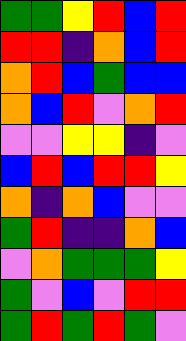[["green", "green", "yellow", "red", "blue", "red"], ["red", "red", "indigo", "orange", "blue", "red"], ["orange", "red", "blue", "green", "blue", "blue"], ["orange", "blue", "red", "violet", "orange", "red"], ["violet", "violet", "yellow", "yellow", "indigo", "violet"], ["blue", "red", "blue", "red", "red", "yellow"], ["orange", "indigo", "orange", "blue", "violet", "violet"], ["green", "red", "indigo", "indigo", "orange", "blue"], ["violet", "orange", "green", "green", "green", "yellow"], ["green", "violet", "blue", "violet", "red", "red"], ["green", "red", "green", "red", "green", "violet"]]